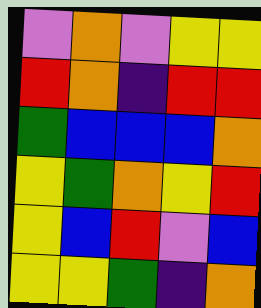[["violet", "orange", "violet", "yellow", "yellow"], ["red", "orange", "indigo", "red", "red"], ["green", "blue", "blue", "blue", "orange"], ["yellow", "green", "orange", "yellow", "red"], ["yellow", "blue", "red", "violet", "blue"], ["yellow", "yellow", "green", "indigo", "orange"]]